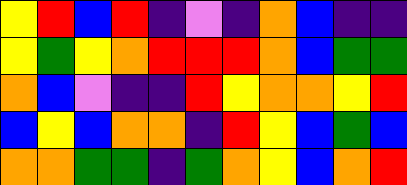[["yellow", "red", "blue", "red", "indigo", "violet", "indigo", "orange", "blue", "indigo", "indigo"], ["yellow", "green", "yellow", "orange", "red", "red", "red", "orange", "blue", "green", "green"], ["orange", "blue", "violet", "indigo", "indigo", "red", "yellow", "orange", "orange", "yellow", "red"], ["blue", "yellow", "blue", "orange", "orange", "indigo", "red", "yellow", "blue", "green", "blue"], ["orange", "orange", "green", "green", "indigo", "green", "orange", "yellow", "blue", "orange", "red"]]